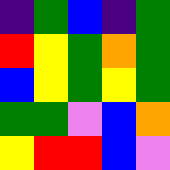[["indigo", "green", "blue", "indigo", "green"], ["red", "yellow", "green", "orange", "green"], ["blue", "yellow", "green", "yellow", "green"], ["green", "green", "violet", "blue", "orange"], ["yellow", "red", "red", "blue", "violet"]]